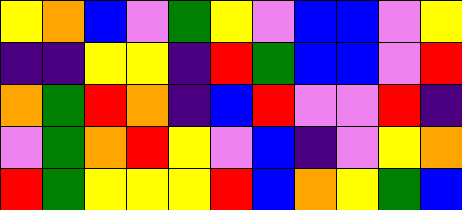[["yellow", "orange", "blue", "violet", "green", "yellow", "violet", "blue", "blue", "violet", "yellow"], ["indigo", "indigo", "yellow", "yellow", "indigo", "red", "green", "blue", "blue", "violet", "red"], ["orange", "green", "red", "orange", "indigo", "blue", "red", "violet", "violet", "red", "indigo"], ["violet", "green", "orange", "red", "yellow", "violet", "blue", "indigo", "violet", "yellow", "orange"], ["red", "green", "yellow", "yellow", "yellow", "red", "blue", "orange", "yellow", "green", "blue"]]